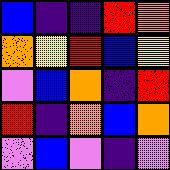[["blue", "indigo", "indigo", "red", "orange"], ["orange", "yellow", "red", "blue", "yellow"], ["violet", "blue", "orange", "indigo", "red"], ["red", "indigo", "orange", "blue", "orange"], ["violet", "blue", "violet", "indigo", "violet"]]